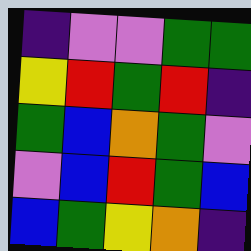[["indigo", "violet", "violet", "green", "green"], ["yellow", "red", "green", "red", "indigo"], ["green", "blue", "orange", "green", "violet"], ["violet", "blue", "red", "green", "blue"], ["blue", "green", "yellow", "orange", "indigo"]]